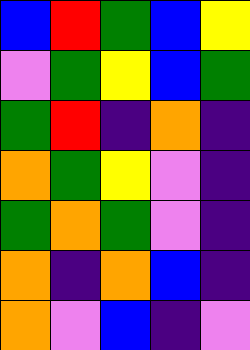[["blue", "red", "green", "blue", "yellow"], ["violet", "green", "yellow", "blue", "green"], ["green", "red", "indigo", "orange", "indigo"], ["orange", "green", "yellow", "violet", "indigo"], ["green", "orange", "green", "violet", "indigo"], ["orange", "indigo", "orange", "blue", "indigo"], ["orange", "violet", "blue", "indigo", "violet"]]